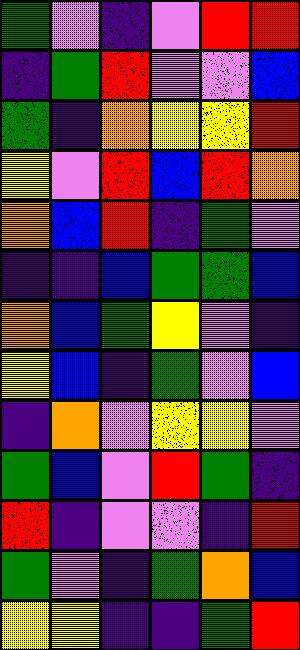[["green", "violet", "indigo", "violet", "red", "red"], ["indigo", "green", "red", "violet", "violet", "blue"], ["green", "indigo", "orange", "yellow", "yellow", "red"], ["yellow", "violet", "red", "blue", "red", "orange"], ["orange", "blue", "red", "indigo", "green", "violet"], ["indigo", "indigo", "blue", "green", "green", "blue"], ["orange", "blue", "green", "yellow", "violet", "indigo"], ["yellow", "blue", "indigo", "green", "violet", "blue"], ["indigo", "orange", "violet", "yellow", "yellow", "violet"], ["green", "blue", "violet", "red", "green", "indigo"], ["red", "indigo", "violet", "violet", "indigo", "red"], ["green", "violet", "indigo", "green", "orange", "blue"], ["yellow", "yellow", "indigo", "indigo", "green", "red"]]